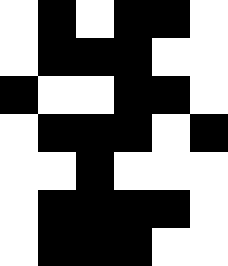[["white", "black", "white", "black", "black", "white"], ["white", "black", "black", "black", "white", "white"], ["black", "white", "white", "black", "black", "white"], ["white", "black", "black", "black", "white", "black"], ["white", "white", "black", "white", "white", "white"], ["white", "black", "black", "black", "black", "white"], ["white", "black", "black", "black", "white", "white"]]